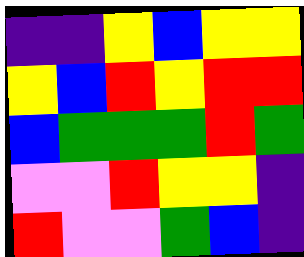[["indigo", "indigo", "yellow", "blue", "yellow", "yellow"], ["yellow", "blue", "red", "yellow", "red", "red"], ["blue", "green", "green", "green", "red", "green"], ["violet", "violet", "red", "yellow", "yellow", "indigo"], ["red", "violet", "violet", "green", "blue", "indigo"]]